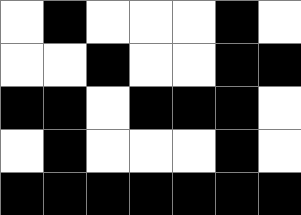[["white", "black", "white", "white", "white", "black", "white"], ["white", "white", "black", "white", "white", "black", "black"], ["black", "black", "white", "black", "black", "black", "white"], ["white", "black", "white", "white", "white", "black", "white"], ["black", "black", "black", "black", "black", "black", "black"]]